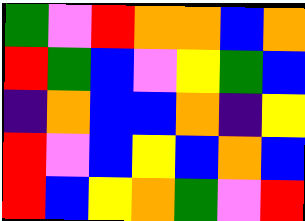[["green", "violet", "red", "orange", "orange", "blue", "orange"], ["red", "green", "blue", "violet", "yellow", "green", "blue"], ["indigo", "orange", "blue", "blue", "orange", "indigo", "yellow"], ["red", "violet", "blue", "yellow", "blue", "orange", "blue"], ["red", "blue", "yellow", "orange", "green", "violet", "red"]]